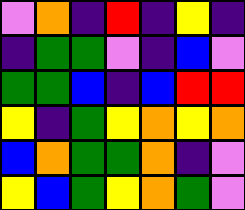[["violet", "orange", "indigo", "red", "indigo", "yellow", "indigo"], ["indigo", "green", "green", "violet", "indigo", "blue", "violet"], ["green", "green", "blue", "indigo", "blue", "red", "red"], ["yellow", "indigo", "green", "yellow", "orange", "yellow", "orange"], ["blue", "orange", "green", "green", "orange", "indigo", "violet"], ["yellow", "blue", "green", "yellow", "orange", "green", "violet"]]